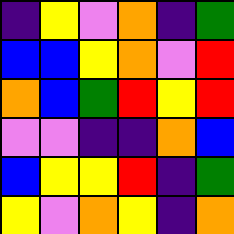[["indigo", "yellow", "violet", "orange", "indigo", "green"], ["blue", "blue", "yellow", "orange", "violet", "red"], ["orange", "blue", "green", "red", "yellow", "red"], ["violet", "violet", "indigo", "indigo", "orange", "blue"], ["blue", "yellow", "yellow", "red", "indigo", "green"], ["yellow", "violet", "orange", "yellow", "indigo", "orange"]]